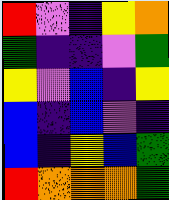[["red", "violet", "indigo", "yellow", "orange"], ["green", "indigo", "indigo", "violet", "green"], ["yellow", "violet", "blue", "indigo", "yellow"], ["blue", "indigo", "blue", "violet", "indigo"], ["blue", "indigo", "yellow", "blue", "green"], ["red", "orange", "orange", "orange", "green"]]